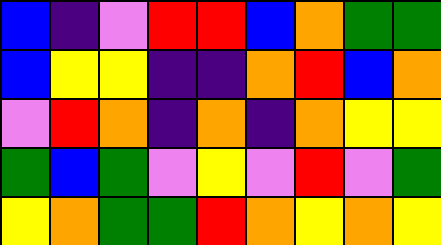[["blue", "indigo", "violet", "red", "red", "blue", "orange", "green", "green"], ["blue", "yellow", "yellow", "indigo", "indigo", "orange", "red", "blue", "orange"], ["violet", "red", "orange", "indigo", "orange", "indigo", "orange", "yellow", "yellow"], ["green", "blue", "green", "violet", "yellow", "violet", "red", "violet", "green"], ["yellow", "orange", "green", "green", "red", "orange", "yellow", "orange", "yellow"]]